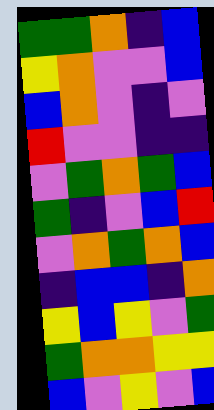[["green", "green", "orange", "indigo", "blue"], ["yellow", "orange", "violet", "violet", "blue"], ["blue", "orange", "violet", "indigo", "violet"], ["red", "violet", "violet", "indigo", "indigo"], ["violet", "green", "orange", "green", "blue"], ["green", "indigo", "violet", "blue", "red"], ["violet", "orange", "green", "orange", "blue"], ["indigo", "blue", "blue", "indigo", "orange"], ["yellow", "blue", "yellow", "violet", "green"], ["green", "orange", "orange", "yellow", "yellow"], ["blue", "violet", "yellow", "violet", "blue"]]